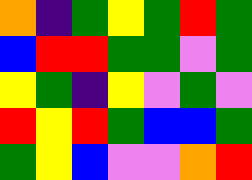[["orange", "indigo", "green", "yellow", "green", "red", "green"], ["blue", "red", "red", "green", "green", "violet", "green"], ["yellow", "green", "indigo", "yellow", "violet", "green", "violet"], ["red", "yellow", "red", "green", "blue", "blue", "green"], ["green", "yellow", "blue", "violet", "violet", "orange", "red"]]